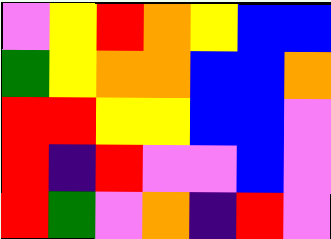[["violet", "yellow", "red", "orange", "yellow", "blue", "blue"], ["green", "yellow", "orange", "orange", "blue", "blue", "orange"], ["red", "red", "yellow", "yellow", "blue", "blue", "violet"], ["red", "indigo", "red", "violet", "violet", "blue", "violet"], ["red", "green", "violet", "orange", "indigo", "red", "violet"]]